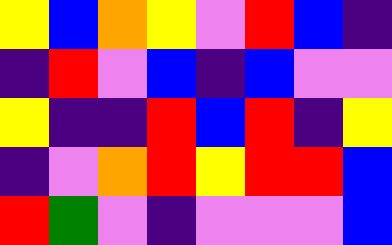[["yellow", "blue", "orange", "yellow", "violet", "red", "blue", "indigo"], ["indigo", "red", "violet", "blue", "indigo", "blue", "violet", "violet"], ["yellow", "indigo", "indigo", "red", "blue", "red", "indigo", "yellow"], ["indigo", "violet", "orange", "red", "yellow", "red", "red", "blue"], ["red", "green", "violet", "indigo", "violet", "violet", "violet", "blue"]]